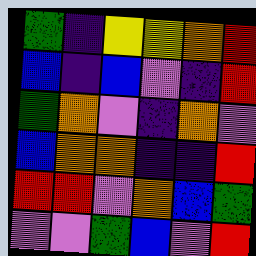[["green", "indigo", "yellow", "yellow", "orange", "red"], ["blue", "indigo", "blue", "violet", "indigo", "red"], ["green", "orange", "violet", "indigo", "orange", "violet"], ["blue", "orange", "orange", "indigo", "indigo", "red"], ["red", "red", "violet", "orange", "blue", "green"], ["violet", "violet", "green", "blue", "violet", "red"]]